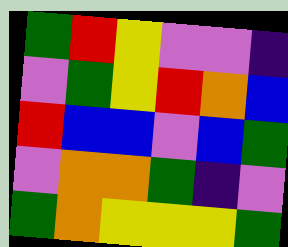[["green", "red", "yellow", "violet", "violet", "indigo"], ["violet", "green", "yellow", "red", "orange", "blue"], ["red", "blue", "blue", "violet", "blue", "green"], ["violet", "orange", "orange", "green", "indigo", "violet"], ["green", "orange", "yellow", "yellow", "yellow", "green"]]